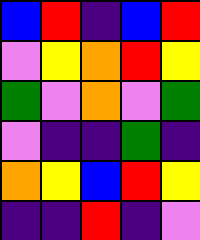[["blue", "red", "indigo", "blue", "red"], ["violet", "yellow", "orange", "red", "yellow"], ["green", "violet", "orange", "violet", "green"], ["violet", "indigo", "indigo", "green", "indigo"], ["orange", "yellow", "blue", "red", "yellow"], ["indigo", "indigo", "red", "indigo", "violet"]]